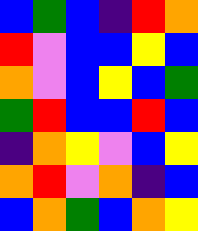[["blue", "green", "blue", "indigo", "red", "orange"], ["red", "violet", "blue", "blue", "yellow", "blue"], ["orange", "violet", "blue", "yellow", "blue", "green"], ["green", "red", "blue", "blue", "red", "blue"], ["indigo", "orange", "yellow", "violet", "blue", "yellow"], ["orange", "red", "violet", "orange", "indigo", "blue"], ["blue", "orange", "green", "blue", "orange", "yellow"]]